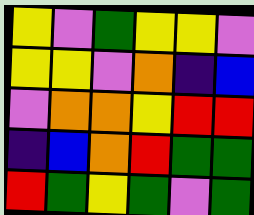[["yellow", "violet", "green", "yellow", "yellow", "violet"], ["yellow", "yellow", "violet", "orange", "indigo", "blue"], ["violet", "orange", "orange", "yellow", "red", "red"], ["indigo", "blue", "orange", "red", "green", "green"], ["red", "green", "yellow", "green", "violet", "green"]]